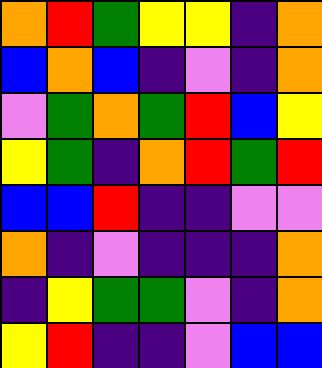[["orange", "red", "green", "yellow", "yellow", "indigo", "orange"], ["blue", "orange", "blue", "indigo", "violet", "indigo", "orange"], ["violet", "green", "orange", "green", "red", "blue", "yellow"], ["yellow", "green", "indigo", "orange", "red", "green", "red"], ["blue", "blue", "red", "indigo", "indigo", "violet", "violet"], ["orange", "indigo", "violet", "indigo", "indigo", "indigo", "orange"], ["indigo", "yellow", "green", "green", "violet", "indigo", "orange"], ["yellow", "red", "indigo", "indigo", "violet", "blue", "blue"]]